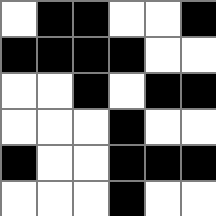[["white", "black", "black", "white", "white", "black"], ["black", "black", "black", "black", "white", "white"], ["white", "white", "black", "white", "black", "black"], ["white", "white", "white", "black", "white", "white"], ["black", "white", "white", "black", "black", "black"], ["white", "white", "white", "black", "white", "white"]]